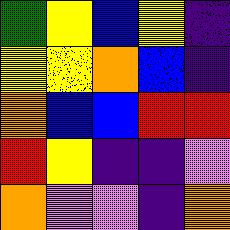[["green", "yellow", "blue", "yellow", "indigo"], ["yellow", "yellow", "orange", "blue", "indigo"], ["orange", "blue", "blue", "red", "red"], ["red", "yellow", "indigo", "indigo", "violet"], ["orange", "violet", "violet", "indigo", "orange"]]